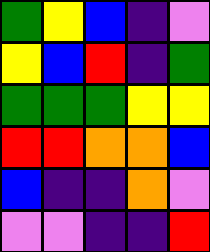[["green", "yellow", "blue", "indigo", "violet"], ["yellow", "blue", "red", "indigo", "green"], ["green", "green", "green", "yellow", "yellow"], ["red", "red", "orange", "orange", "blue"], ["blue", "indigo", "indigo", "orange", "violet"], ["violet", "violet", "indigo", "indigo", "red"]]